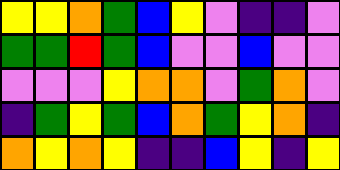[["yellow", "yellow", "orange", "green", "blue", "yellow", "violet", "indigo", "indigo", "violet"], ["green", "green", "red", "green", "blue", "violet", "violet", "blue", "violet", "violet"], ["violet", "violet", "violet", "yellow", "orange", "orange", "violet", "green", "orange", "violet"], ["indigo", "green", "yellow", "green", "blue", "orange", "green", "yellow", "orange", "indigo"], ["orange", "yellow", "orange", "yellow", "indigo", "indigo", "blue", "yellow", "indigo", "yellow"]]